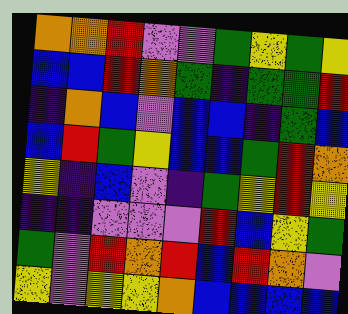[["orange", "orange", "red", "violet", "violet", "green", "yellow", "green", "yellow"], ["blue", "blue", "red", "orange", "green", "indigo", "green", "green", "red"], ["indigo", "orange", "blue", "violet", "blue", "blue", "indigo", "green", "blue"], ["blue", "red", "green", "yellow", "blue", "blue", "green", "red", "orange"], ["yellow", "indigo", "blue", "violet", "indigo", "green", "yellow", "red", "yellow"], ["indigo", "indigo", "violet", "violet", "violet", "red", "blue", "yellow", "green"], ["green", "violet", "red", "orange", "red", "blue", "red", "orange", "violet"], ["yellow", "violet", "yellow", "yellow", "orange", "blue", "blue", "blue", "blue"]]